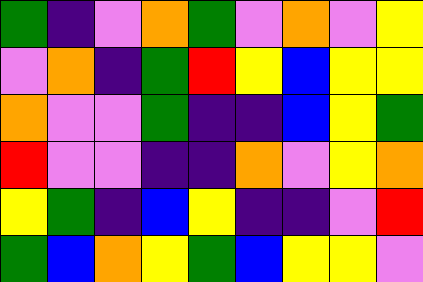[["green", "indigo", "violet", "orange", "green", "violet", "orange", "violet", "yellow"], ["violet", "orange", "indigo", "green", "red", "yellow", "blue", "yellow", "yellow"], ["orange", "violet", "violet", "green", "indigo", "indigo", "blue", "yellow", "green"], ["red", "violet", "violet", "indigo", "indigo", "orange", "violet", "yellow", "orange"], ["yellow", "green", "indigo", "blue", "yellow", "indigo", "indigo", "violet", "red"], ["green", "blue", "orange", "yellow", "green", "blue", "yellow", "yellow", "violet"]]